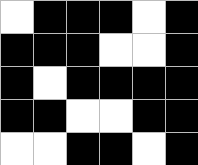[["white", "black", "black", "black", "white", "black"], ["black", "black", "black", "white", "white", "black"], ["black", "white", "black", "black", "black", "black"], ["black", "black", "white", "white", "black", "black"], ["white", "white", "black", "black", "white", "black"]]